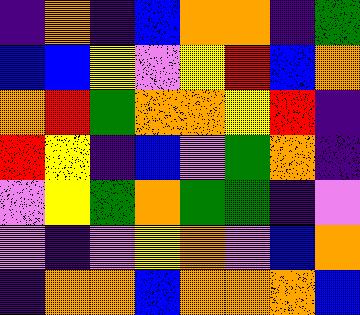[["indigo", "orange", "indigo", "blue", "orange", "orange", "indigo", "green"], ["blue", "blue", "yellow", "violet", "yellow", "red", "blue", "orange"], ["orange", "red", "green", "orange", "orange", "yellow", "red", "indigo"], ["red", "yellow", "indigo", "blue", "violet", "green", "orange", "indigo"], ["violet", "yellow", "green", "orange", "green", "green", "indigo", "violet"], ["violet", "indigo", "violet", "yellow", "orange", "violet", "blue", "orange"], ["indigo", "orange", "orange", "blue", "orange", "orange", "orange", "blue"]]